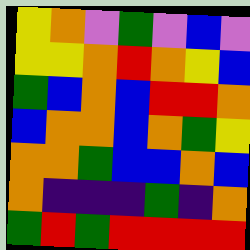[["yellow", "orange", "violet", "green", "violet", "blue", "violet"], ["yellow", "yellow", "orange", "red", "orange", "yellow", "blue"], ["green", "blue", "orange", "blue", "red", "red", "orange"], ["blue", "orange", "orange", "blue", "orange", "green", "yellow"], ["orange", "orange", "green", "blue", "blue", "orange", "blue"], ["orange", "indigo", "indigo", "indigo", "green", "indigo", "orange"], ["green", "red", "green", "red", "red", "red", "red"]]